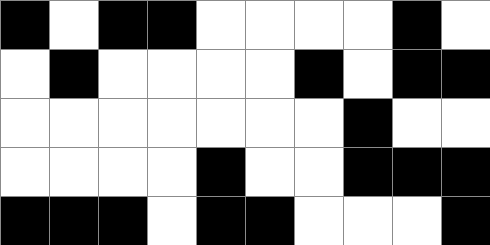[["black", "white", "black", "black", "white", "white", "white", "white", "black", "white"], ["white", "black", "white", "white", "white", "white", "black", "white", "black", "black"], ["white", "white", "white", "white", "white", "white", "white", "black", "white", "white"], ["white", "white", "white", "white", "black", "white", "white", "black", "black", "black"], ["black", "black", "black", "white", "black", "black", "white", "white", "white", "black"]]